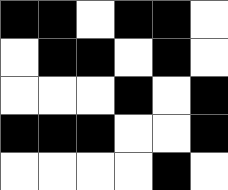[["black", "black", "white", "black", "black", "white"], ["white", "black", "black", "white", "black", "white"], ["white", "white", "white", "black", "white", "black"], ["black", "black", "black", "white", "white", "black"], ["white", "white", "white", "white", "black", "white"]]